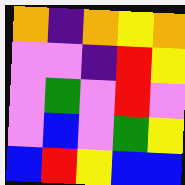[["orange", "indigo", "orange", "yellow", "orange"], ["violet", "violet", "indigo", "red", "yellow"], ["violet", "green", "violet", "red", "violet"], ["violet", "blue", "violet", "green", "yellow"], ["blue", "red", "yellow", "blue", "blue"]]